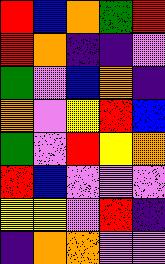[["red", "blue", "orange", "green", "red"], ["red", "orange", "indigo", "indigo", "violet"], ["green", "violet", "blue", "orange", "indigo"], ["orange", "violet", "yellow", "red", "blue"], ["green", "violet", "red", "yellow", "orange"], ["red", "blue", "violet", "violet", "violet"], ["yellow", "yellow", "violet", "red", "indigo"], ["indigo", "orange", "orange", "violet", "violet"]]